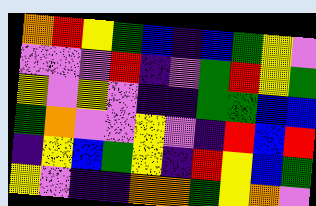[["orange", "red", "yellow", "green", "blue", "indigo", "blue", "green", "yellow", "violet"], ["violet", "violet", "violet", "red", "indigo", "violet", "green", "red", "yellow", "green"], ["yellow", "violet", "yellow", "violet", "indigo", "indigo", "green", "green", "blue", "blue"], ["green", "orange", "violet", "violet", "yellow", "violet", "indigo", "red", "blue", "red"], ["indigo", "yellow", "blue", "green", "yellow", "indigo", "red", "yellow", "blue", "green"], ["yellow", "violet", "indigo", "indigo", "orange", "orange", "green", "yellow", "orange", "violet"]]